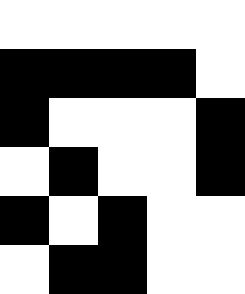[["white", "white", "white", "white", "white"], ["black", "black", "black", "black", "white"], ["black", "white", "white", "white", "black"], ["white", "black", "white", "white", "black"], ["black", "white", "black", "white", "white"], ["white", "black", "black", "white", "white"]]